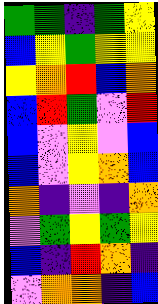[["green", "green", "indigo", "green", "yellow"], ["blue", "yellow", "green", "yellow", "yellow"], ["yellow", "orange", "red", "blue", "orange"], ["blue", "red", "green", "violet", "red"], ["blue", "violet", "yellow", "violet", "blue"], ["blue", "violet", "yellow", "orange", "blue"], ["orange", "indigo", "violet", "indigo", "orange"], ["violet", "green", "yellow", "green", "yellow"], ["blue", "indigo", "red", "orange", "indigo"], ["violet", "orange", "orange", "indigo", "blue"]]